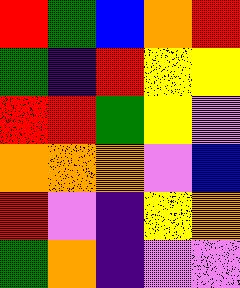[["red", "green", "blue", "orange", "red"], ["green", "indigo", "red", "yellow", "yellow"], ["red", "red", "green", "yellow", "violet"], ["orange", "orange", "orange", "violet", "blue"], ["red", "violet", "indigo", "yellow", "orange"], ["green", "orange", "indigo", "violet", "violet"]]